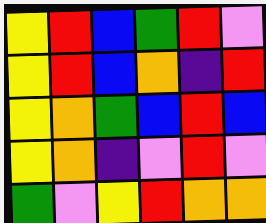[["yellow", "red", "blue", "green", "red", "violet"], ["yellow", "red", "blue", "orange", "indigo", "red"], ["yellow", "orange", "green", "blue", "red", "blue"], ["yellow", "orange", "indigo", "violet", "red", "violet"], ["green", "violet", "yellow", "red", "orange", "orange"]]